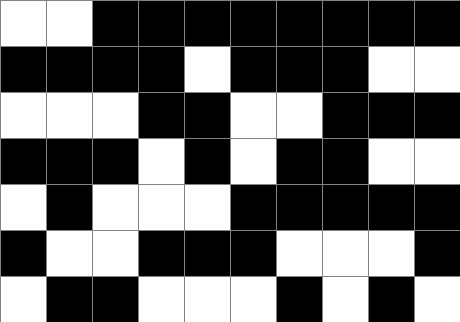[["white", "white", "black", "black", "black", "black", "black", "black", "black", "black"], ["black", "black", "black", "black", "white", "black", "black", "black", "white", "white"], ["white", "white", "white", "black", "black", "white", "white", "black", "black", "black"], ["black", "black", "black", "white", "black", "white", "black", "black", "white", "white"], ["white", "black", "white", "white", "white", "black", "black", "black", "black", "black"], ["black", "white", "white", "black", "black", "black", "white", "white", "white", "black"], ["white", "black", "black", "white", "white", "white", "black", "white", "black", "white"]]